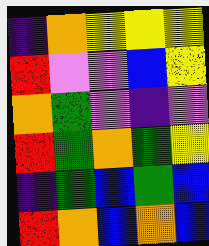[["indigo", "orange", "yellow", "yellow", "yellow"], ["red", "violet", "violet", "blue", "yellow"], ["orange", "green", "violet", "indigo", "violet"], ["red", "green", "orange", "green", "yellow"], ["indigo", "green", "blue", "green", "blue"], ["red", "orange", "blue", "orange", "blue"]]